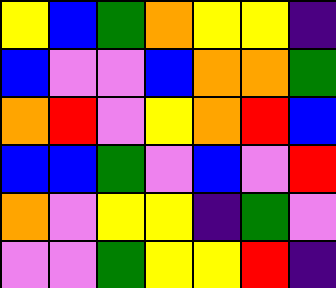[["yellow", "blue", "green", "orange", "yellow", "yellow", "indigo"], ["blue", "violet", "violet", "blue", "orange", "orange", "green"], ["orange", "red", "violet", "yellow", "orange", "red", "blue"], ["blue", "blue", "green", "violet", "blue", "violet", "red"], ["orange", "violet", "yellow", "yellow", "indigo", "green", "violet"], ["violet", "violet", "green", "yellow", "yellow", "red", "indigo"]]